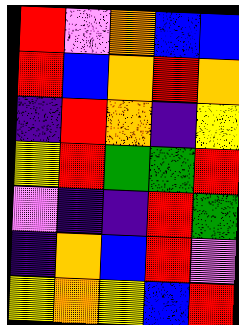[["red", "violet", "orange", "blue", "blue"], ["red", "blue", "orange", "red", "orange"], ["indigo", "red", "orange", "indigo", "yellow"], ["yellow", "red", "green", "green", "red"], ["violet", "indigo", "indigo", "red", "green"], ["indigo", "orange", "blue", "red", "violet"], ["yellow", "orange", "yellow", "blue", "red"]]